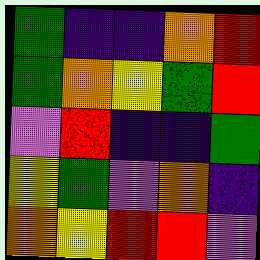[["green", "indigo", "indigo", "orange", "red"], ["green", "orange", "yellow", "green", "red"], ["violet", "red", "indigo", "indigo", "green"], ["yellow", "green", "violet", "orange", "indigo"], ["orange", "yellow", "red", "red", "violet"]]